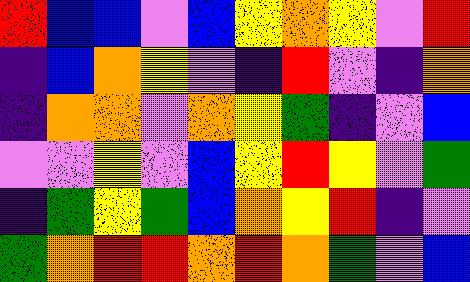[["red", "blue", "blue", "violet", "blue", "yellow", "orange", "yellow", "violet", "red"], ["indigo", "blue", "orange", "yellow", "violet", "indigo", "red", "violet", "indigo", "orange"], ["indigo", "orange", "orange", "violet", "orange", "yellow", "green", "indigo", "violet", "blue"], ["violet", "violet", "yellow", "violet", "blue", "yellow", "red", "yellow", "violet", "green"], ["indigo", "green", "yellow", "green", "blue", "orange", "yellow", "red", "indigo", "violet"], ["green", "orange", "red", "red", "orange", "red", "orange", "green", "violet", "blue"]]